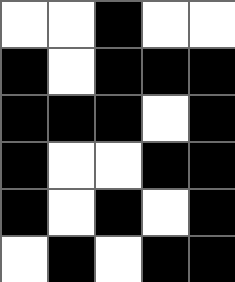[["white", "white", "black", "white", "white"], ["black", "white", "black", "black", "black"], ["black", "black", "black", "white", "black"], ["black", "white", "white", "black", "black"], ["black", "white", "black", "white", "black"], ["white", "black", "white", "black", "black"]]